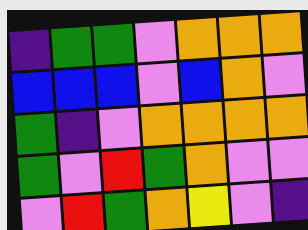[["indigo", "green", "green", "violet", "orange", "orange", "orange"], ["blue", "blue", "blue", "violet", "blue", "orange", "violet"], ["green", "indigo", "violet", "orange", "orange", "orange", "orange"], ["green", "violet", "red", "green", "orange", "violet", "violet"], ["violet", "red", "green", "orange", "yellow", "violet", "indigo"]]